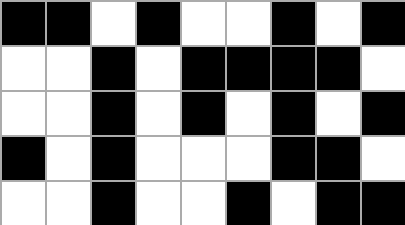[["black", "black", "white", "black", "white", "white", "black", "white", "black"], ["white", "white", "black", "white", "black", "black", "black", "black", "white"], ["white", "white", "black", "white", "black", "white", "black", "white", "black"], ["black", "white", "black", "white", "white", "white", "black", "black", "white"], ["white", "white", "black", "white", "white", "black", "white", "black", "black"]]